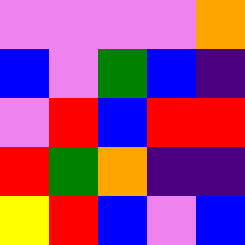[["violet", "violet", "violet", "violet", "orange"], ["blue", "violet", "green", "blue", "indigo"], ["violet", "red", "blue", "red", "red"], ["red", "green", "orange", "indigo", "indigo"], ["yellow", "red", "blue", "violet", "blue"]]